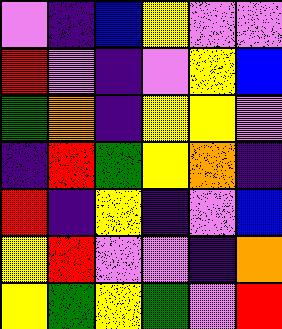[["violet", "indigo", "blue", "yellow", "violet", "violet"], ["red", "violet", "indigo", "violet", "yellow", "blue"], ["green", "orange", "indigo", "yellow", "yellow", "violet"], ["indigo", "red", "green", "yellow", "orange", "indigo"], ["red", "indigo", "yellow", "indigo", "violet", "blue"], ["yellow", "red", "violet", "violet", "indigo", "orange"], ["yellow", "green", "yellow", "green", "violet", "red"]]